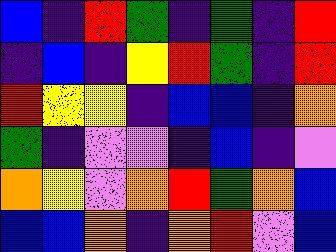[["blue", "indigo", "red", "green", "indigo", "green", "indigo", "red"], ["indigo", "blue", "indigo", "yellow", "red", "green", "indigo", "red"], ["red", "yellow", "yellow", "indigo", "blue", "blue", "indigo", "orange"], ["green", "indigo", "violet", "violet", "indigo", "blue", "indigo", "violet"], ["orange", "yellow", "violet", "orange", "red", "green", "orange", "blue"], ["blue", "blue", "orange", "indigo", "orange", "red", "violet", "blue"]]